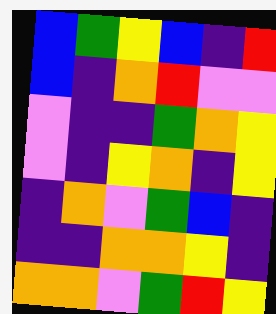[["blue", "green", "yellow", "blue", "indigo", "red"], ["blue", "indigo", "orange", "red", "violet", "violet"], ["violet", "indigo", "indigo", "green", "orange", "yellow"], ["violet", "indigo", "yellow", "orange", "indigo", "yellow"], ["indigo", "orange", "violet", "green", "blue", "indigo"], ["indigo", "indigo", "orange", "orange", "yellow", "indigo"], ["orange", "orange", "violet", "green", "red", "yellow"]]